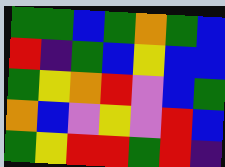[["green", "green", "blue", "green", "orange", "green", "blue"], ["red", "indigo", "green", "blue", "yellow", "blue", "blue"], ["green", "yellow", "orange", "red", "violet", "blue", "green"], ["orange", "blue", "violet", "yellow", "violet", "red", "blue"], ["green", "yellow", "red", "red", "green", "red", "indigo"]]